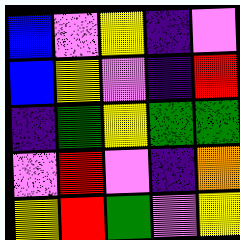[["blue", "violet", "yellow", "indigo", "violet"], ["blue", "yellow", "violet", "indigo", "red"], ["indigo", "green", "yellow", "green", "green"], ["violet", "red", "violet", "indigo", "orange"], ["yellow", "red", "green", "violet", "yellow"]]